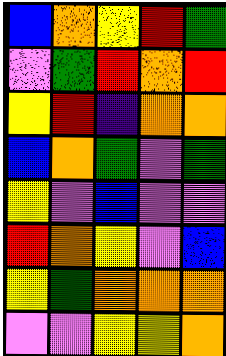[["blue", "orange", "yellow", "red", "green"], ["violet", "green", "red", "orange", "red"], ["yellow", "red", "indigo", "orange", "orange"], ["blue", "orange", "green", "violet", "green"], ["yellow", "violet", "blue", "violet", "violet"], ["red", "orange", "yellow", "violet", "blue"], ["yellow", "green", "orange", "orange", "orange"], ["violet", "violet", "yellow", "yellow", "orange"]]